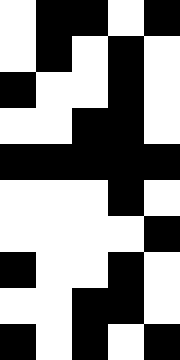[["white", "black", "black", "white", "black"], ["white", "black", "white", "black", "white"], ["black", "white", "white", "black", "white"], ["white", "white", "black", "black", "white"], ["black", "black", "black", "black", "black"], ["white", "white", "white", "black", "white"], ["white", "white", "white", "white", "black"], ["black", "white", "white", "black", "white"], ["white", "white", "black", "black", "white"], ["black", "white", "black", "white", "black"]]